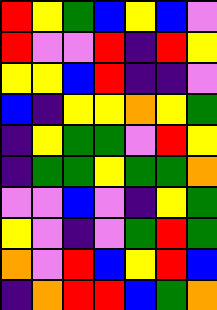[["red", "yellow", "green", "blue", "yellow", "blue", "violet"], ["red", "violet", "violet", "red", "indigo", "red", "yellow"], ["yellow", "yellow", "blue", "red", "indigo", "indigo", "violet"], ["blue", "indigo", "yellow", "yellow", "orange", "yellow", "green"], ["indigo", "yellow", "green", "green", "violet", "red", "yellow"], ["indigo", "green", "green", "yellow", "green", "green", "orange"], ["violet", "violet", "blue", "violet", "indigo", "yellow", "green"], ["yellow", "violet", "indigo", "violet", "green", "red", "green"], ["orange", "violet", "red", "blue", "yellow", "red", "blue"], ["indigo", "orange", "red", "red", "blue", "green", "orange"]]